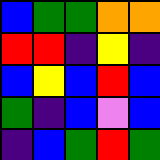[["blue", "green", "green", "orange", "orange"], ["red", "red", "indigo", "yellow", "indigo"], ["blue", "yellow", "blue", "red", "blue"], ["green", "indigo", "blue", "violet", "blue"], ["indigo", "blue", "green", "red", "green"]]